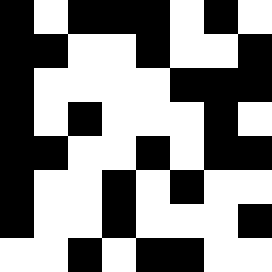[["black", "white", "black", "black", "black", "white", "black", "white"], ["black", "black", "white", "white", "black", "white", "white", "black"], ["black", "white", "white", "white", "white", "black", "black", "black"], ["black", "white", "black", "white", "white", "white", "black", "white"], ["black", "black", "white", "white", "black", "white", "black", "black"], ["black", "white", "white", "black", "white", "black", "white", "white"], ["black", "white", "white", "black", "white", "white", "white", "black"], ["white", "white", "black", "white", "black", "black", "white", "white"]]